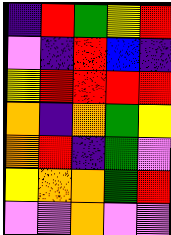[["indigo", "red", "green", "yellow", "red"], ["violet", "indigo", "red", "blue", "indigo"], ["yellow", "red", "red", "red", "red"], ["orange", "indigo", "orange", "green", "yellow"], ["orange", "red", "indigo", "green", "violet"], ["yellow", "orange", "orange", "green", "red"], ["violet", "violet", "orange", "violet", "violet"]]